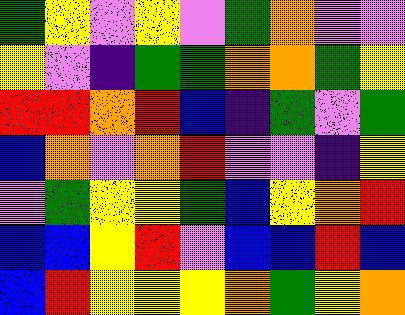[["green", "yellow", "violet", "yellow", "violet", "green", "orange", "violet", "violet"], ["yellow", "violet", "indigo", "green", "green", "orange", "orange", "green", "yellow"], ["red", "red", "orange", "red", "blue", "indigo", "green", "violet", "green"], ["blue", "orange", "violet", "orange", "red", "violet", "violet", "indigo", "yellow"], ["violet", "green", "yellow", "yellow", "green", "blue", "yellow", "orange", "red"], ["blue", "blue", "yellow", "red", "violet", "blue", "blue", "red", "blue"], ["blue", "red", "yellow", "yellow", "yellow", "orange", "green", "yellow", "orange"]]